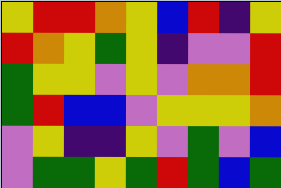[["yellow", "red", "red", "orange", "yellow", "blue", "red", "indigo", "yellow"], ["red", "orange", "yellow", "green", "yellow", "indigo", "violet", "violet", "red"], ["green", "yellow", "yellow", "violet", "yellow", "violet", "orange", "orange", "red"], ["green", "red", "blue", "blue", "violet", "yellow", "yellow", "yellow", "orange"], ["violet", "yellow", "indigo", "indigo", "yellow", "violet", "green", "violet", "blue"], ["violet", "green", "green", "yellow", "green", "red", "green", "blue", "green"]]